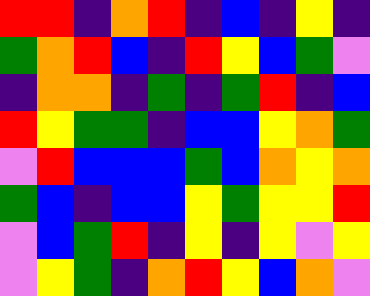[["red", "red", "indigo", "orange", "red", "indigo", "blue", "indigo", "yellow", "indigo"], ["green", "orange", "red", "blue", "indigo", "red", "yellow", "blue", "green", "violet"], ["indigo", "orange", "orange", "indigo", "green", "indigo", "green", "red", "indigo", "blue"], ["red", "yellow", "green", "green", "indigo", "blue", "blue", "yellow", "orange", "green"], ["violet", "red", "blue", "blue", "blue", "green", "blue", "orange", "yellow", "orange"], ["green", "blue", "indigo", "blue", "blue", "yellow", "green", "yellow", "yellow", "red"], ["violet", "blue", "green", "red", "indigo", "yellow", "indigo", "yellow", "violet", "yellow"], ["violet", "yellow", "green", "indigo", "orange", "red", "yellow", "blue", "orange", "violet"]]